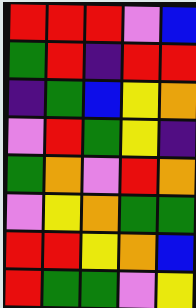[["red", "red", "red", "violet", "blue"], ["green", "red", "indigo", "red", "red"], ["indigo", "green", "blue", "yellow", "orange"], ["violet", "red", "green", "yellow", "indigo"], ["green", "orange", "violet", "red", "orange"], ["violet", "yellow", "orange", "green", "green"], ["red", "red", "yellow", "orange", "blue"], ["red", "green", "green", "violet", "yellow"]]